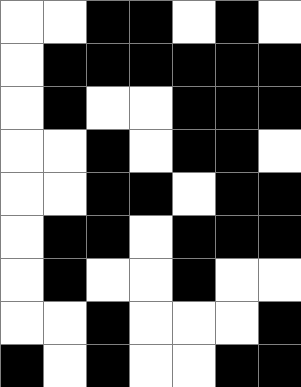[["white", "white", "black", "black", "white", "black", "white"], ["white", "black", "black", "black", "black", "black", "black"], ["white", "black", "white", "white", "black", "black", "black"], ["white", "white", "black", "white", "black", "black", "white"], ["white", "white", "black", "black", "white", "black", "black"], ["white", "black", "black", "white", "black", "black", "black"], ["white", "black", "white", "white", "black", "white", "white"], ["white", "white", "black", "white", "white", "white", "black"], ["black", "white", "black", "white", "white", "black", "black"]]